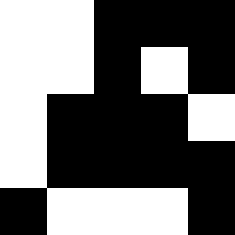[["white", "white", "black", "black", "black"], ["white", "white", "black", "white", "black"], ["white", "black", "black", "black", "white"], ["white", "black", "black", "black", "black"], ["black", "white", "white", "white", "black"]]